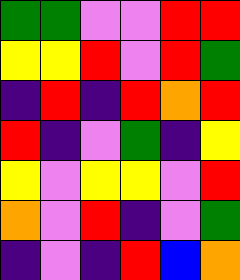[["green", "green", "violet", "violet", "red", "red"], ["yellow", "yellow", "red", "violet", "red", "green"], ["indigo", "red", "indigo", "red", "orange", "red"], ["red", "indigo", "violet", "green", "indigo", "yellow"], ["yellow", "violet", "yellow", "yellow", "violet", "red"], ["orange", "violet", "red", "indigo", "violet", "green"], ["indigo", "violet", "indigo", "red", "blue", "orange"]]